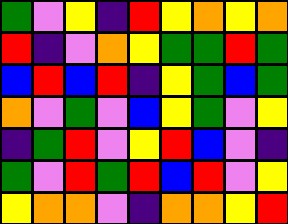[["green", "violet", "yellow", "indigo", "red", "yellow", "orange", "yellow", "orange"], ["red", "indigo", "violet", "orange", "yellow", "green", "green", "red", "green"], ["blue", "red", "blue", "red", "indigo", "yellow", "green", "blue", "green"], ["orange", "violet", "green", "violet", "blue", "yellow", "green", "violet", "yellow"], ["indigo", "green", "red", "violet", "yellow", "red", "blue", "violet", "indigo"], ["green", "violet", "red", "green", "red", "blue", "red", "violet", "yellow"], ["yellow", "orange", "orange", "violet", "indigo", "orange", "orange", "yellow", "red"]]